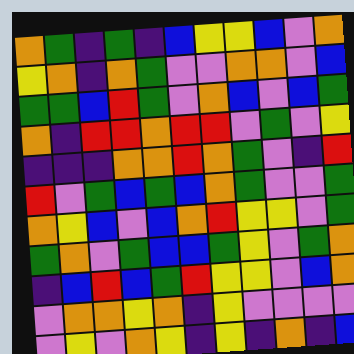[["orange", "green", "indigo", "green", "indigo", "blue", "yellow", "yellow", "blue", "violet", "orange"], ["yellow", "orange", "indigo", "orange", "green", "violet", "violet", "orange", "orange", "violet", "blue"], ["green", "green", "blue", "red", "green", "violet", "orange", "blue", "violet", "blue", "green"], ["orange", "indigo", "red", "red", "orange", "red", "red", "violet", "green", "violet", "yellow"], ["indigo", "indigo", "indigo", "orange", "orange", "red", "orange", "green", "violet", "indigo", "red"], ["red", "violet", "green", "blue", "green", "blue", "orange", "green", "violet", "violet", "green"], ["orange", "yellow", "blue", "violet", "blue", "orange", "red", "yellow", "yellow", "violet", "green"], ["green", "orange", "violet", "green", "blue", "blue", "green", "yellow", "violet", "green", "orange"], ["indigo", "blue", "red", "blue", "green", "red", "yellow", "yellow", "violet", "blue", "orange"], ["violet", "orange", "orange", "yellow", "orange", "indigo", "yellow", "violet", "violet", "violet", "violet"], ["violet", "yellow", "violet", "orange", "yellow", "indigo", "yellow", "indigo", "orange", "indigo", "blue"]]